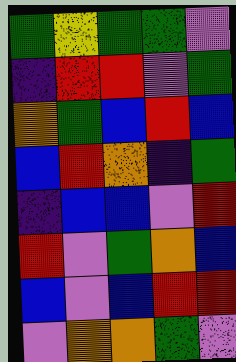[["green", "yellow", "green", "green", "violet"], ["indigo", "red", "red", "violet", "green"], ["orange", "green", "blue", "red", "blue"], ["blue", "red", "orange", "indigo", "green"], ["indigo", "blue", "blue", "violet", "red"], ["red", "violet", "green", "orange", "blue"], ["blue", "violet", "blue", "red", "red"], ["violet", "orange", "orange", "green", "violet"]]